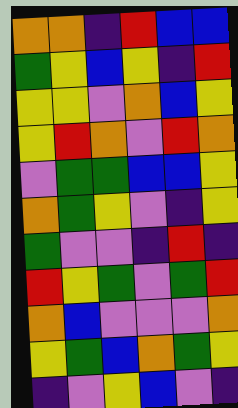[["orange", "orange", "indigo", "red", "blue", "blue"], ["green", "yellow", "blue", "yellow", "indigo", "red"], ["yellow", "yellow", "violet", "orange", "blue", "yellow"], ["yellow", "red", "orange", "violet", "red", "orange"], ["violet", "green", "green", "blue", "blue", "yellow"], ["orange", "green", "yellow", "violet", "indigo", "yellow"], ["green", "violet", "violet", "indigo", "red", "indigo"], ["red", "yellow", "green", "violet", "green", "red"], ["orange", "blue", "violet", "violet", "violet", "orange"], ["yellow", "green", "blue", "orange", "green", "yellow"], ["indigo", "violet", "yellow", "blue", "violet", "indigo"]]